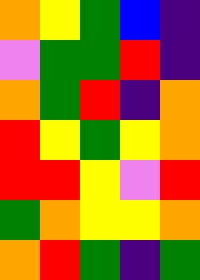[["orange", "yellow", "green", "blue", "indigo"], ["violet", "green", "green", "red", "indigo"], ["orange", "green", "red", "indigo", "orange"], ["red", "yellow", "green", "yellow", "orange"], ["red", "red", "yellow", "violet", "red"], ["green", "orange", "yellow", "yellow", "orange"], ["orange", "red", "green", "indigo", "green"]]